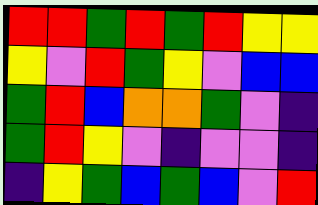[["red", "red", "green", "red", "green", "red", "yellow", "yellow"], ["yellow", "violet", "red", "green", "yellow", "violet", "blue", "blue"], ["green", "red", "blue", "orange", "orange", "green", "violet", "indigo"], ["green", "red", "yellow", "violet", "indigo", "violet", "violet", "indigo"], ["indigo", "yellow", "green", "blue", "green", "blue", "violet", "red"]]